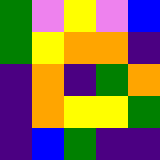[["green", "violet", "yellow", "violet", "blue"], ["green", "yellow", "orange", "orange", "indigo"], ["indigo", "orange", "indigo", "green", "orange"], ["indigo", "orange", "yellow", "yellow", "green"], ["indigo", "blue", "green", "indigo", "indigo"]]